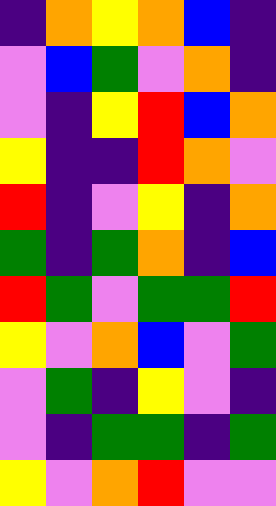[["indigo", "orange", "yellow", "orange", "blue", "indigo"], ["violet", "blue", "green", "violet", "orange", "indigo"], ["violet", "indigo", "yellow", "red", "blue", "orange"], ["yellow", "indigo", "indigo", "red", "orange", "violet"], ["red", "indigo", "violet", "yellow", "indigo", "orange"], ["green", "indigo", "green", "orange", "indigo", "blue"], ["red", "green", "violet", "green", "green", "red"], ["yellow", "violet", "orange", "blue", "violet", "green"], ["violet", "green", "indigo", "yellow", "violet", "indigo"], ["violet", "indigo", "green", "green", "indigo", "green"], ["yellow", "violet", "orange", "red", "violet", "violet"]]